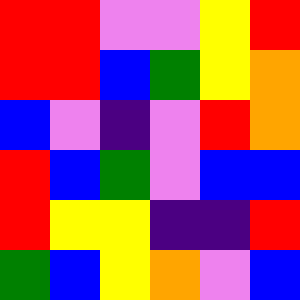[["red", "red", "violet", "violet", "yellow", "red"], ["red", "red", "blue", "green", "yellow", "orange"], ["blue", "violet", "indigo", "violet", "red", "orange"], ["red", "blue", "green", "violet", "blue", "blue"], ["red", "yellow", "yellow", "indigo", "indigo", "red"], ["green", "blue", "yellow", "orange", "violet", "blue"]]